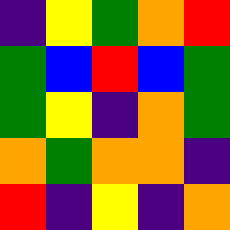[["indigo", "yellow", "green", "orange", "red"], ["green", "blue", "red", "blue", "green"], ["green", "yellow", "indigo", "orange", "green"], ["orange", "green", "orange", "orange", "indigo"], ["red", "indigo", "yellow", "indigo", "orange"]]